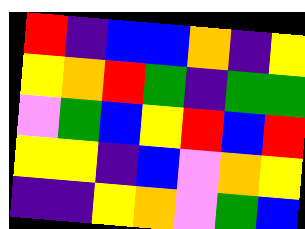[["red", "indigo", "blue", "blue", "orange", "indigo", "yellow"], ["yellow", "orange", "red", "green", "indigo", "green", "green"], ["violet", "green", "blue", "yellow", "red", "blue", "red"], ["yellow", "yellow", "indigo", "blue", "violet", "orange", "yellow"], ["indigo", "indigo", "yellow", "orange", "violet", "green", "blue"]]